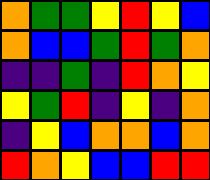[["orange", "green", "green", "yellow", "red", "yellow", "blue"], ["orange", "blue", "blue", "green", "red", "green", "orange"], ["indigo", "indigo", "green", "indigo", "red", "orange", "yellow"], ["yellow", "green", "red", "indigo", "yellow", "indigo", "orange"], ["indigo", "yellow", "blue", "orange", "orange", "blue", "orange"], ["red", "orange", "yellow", "blue", "blue", "red", "red"]]